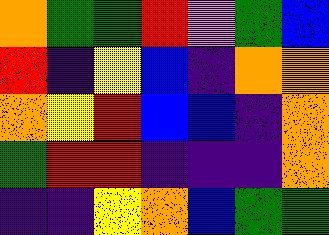[["orange", "green", "green", "red", "violet", "green", "blue"], ["red", "indigo", "yellow", "blue", "indigo", "orange", "orange"], ["orange", "yellow", "red", "blue", "blue", "indigo", "orange"], ["green", "red", "red", "indigo", "indigo", "indigo", "orange"], ["indigo", "indigo", "yellow", "orange", "blue", "green", "green"]]